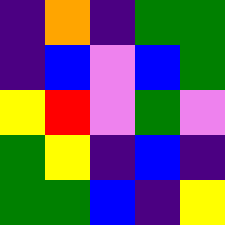[["indigo", "orange", "indigo", "green", "green"], ["indigo", "blue", "violet", "blue", "green"], ["yellow", "red", "violet", "green", "violet"], ["green", "yellow", "indigo", "blue", "indigo"], ["green", "green", "blue", "indigo", "yellow"]]